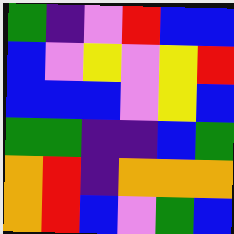[["green", "indigo", "violet", "red", "blue", "blue"], ["blue", "violet", "yellow", "violet", "yellow", "red"], ["blue", "blue", "blue", "violet", "yellow", "blue"], ["green", "green", "indigo", "indigo", "blue", "green"], ["orange", "red", "indigo", "orange", "orange", "orange"], ["orange", "red", "blue", "violet", "green", "blue"]]